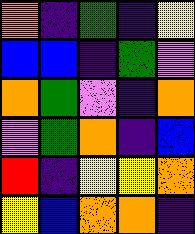[["orange", "indigo", "green", "indigo", "yellow"], ["blue", "blue", "indigo", "green", "violet"], ["orange", "green", "violet", "indigo", "orange"], ["violet", "green", "orange", "indigo", "blue"], ["red", "indigo", "yellow", "yellow", "orange"], ["yellow", "blue", "orange", "orange", "indigo"]]